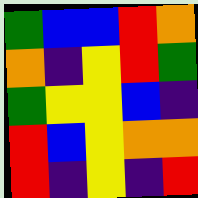[["green", "blue", "blue", "red", "orange"], ["orange", "indigo", "yellow", "red", "green"], ["green", "yellow", "yellow", "blue", "indigo"], ["red", "blue", "yellow", "orange", "orange"], ["red", "indigo", "yellow", "indigo", "red"]]